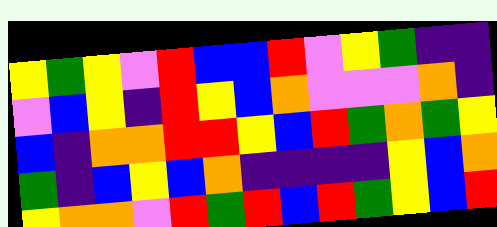[["yellow", "green", "yellow", "violet", "red", "blue", "blue", "red", "violet", "yellow", "green", "indigo", "indigo"], ["violet", "blue", "yellow", "indigo", "red", "yellow", "blue", "orange", "violet", "violet", "violet", "orange", "indigo"], ["blue", "indigo", "orange", "orange", "red", "red", "yellow", "blue", "red", "green", "orange", "green", "yellow"], ["green", "indigo", "blue", "yellow", "blue", "orange", "indigo", "indigo", "indigo", "indigo", "yellow", "blue", "orange"], ["yellow", "orange", "orange", "violet", "red", "green", "red", "blue", "red", "green", "yellow", "blue", "red"]]